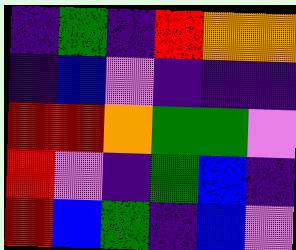[["indigo", "green", "indigo", "red", "orange", "orange"], ["indigo", "blue", "violet", "indigo", "indigo", "indigo"], ["red", "red", "orange", "green", "green", "violet"], ["red", "violet", "indigo", "green", "blue", "indigo"], ["red", "blue", "green", "indigo", "blue", "violet"]]